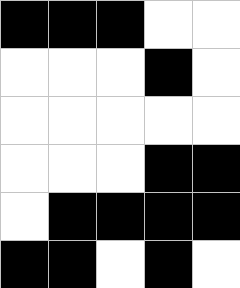[["black", "black", "black", "white", "white"], ["white", "white", "white", "black", "white"], ["white", "white", "white", "white", "white"], ["white", "white", "white", "black", "black"], ["white", "black", "black", "black", "black"], ["black", "black", "white", "black", "white"]]